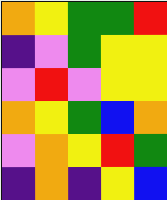[["orange", "yellow", "green", "green", "red"], ["indigo", "violet", "green", "yellow", "yellow"], ["violet", "red", "violet", "yellow", "yellow"], ["orange", "yellow", "green", "blue", "orange"], ["violet", "orange", "yellow", "red", "green"], ["indigo", "orange", "indigo", "yellow", "blue"]]